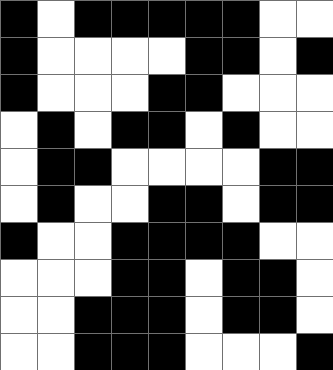[["black", "white", "black", "black", "black", "black", "black", "white", "white"], ["black", "white", "white", "white", "white", "black", "black", "white", "black"], ["black", "white", "white", "white", "black", "black", "white", "white", "white"], ["white", "black", "white", "black", "black", "white", "black", "white", "white"], ["white", "black", "black", "white", "white", "white", "white", "black", "black"], ["white", "black", "white", "white", "black", "black", "white", "black", "black"], ["black", "white", "white", "black", "black", "black", "black", "white", "white"], ["white", "white", "white", "black", "black", "white", "black", "black", "white"], ["white", "white", "black", "black", "black", "white", "black", "black", "white"], ["white", "white", "black", "black", "black", "white", "white", "white", "black"]]